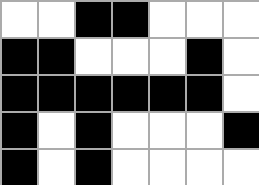[["white", "white", "black", "black", "white", "white", "white"], ["black", "black", "white", "white", "white", "black", "white"], ["black", "black", "black", "black", "black", "black", "white"], ["black", "white", "black", "white", "white", "white", "black"], ["black", "white", "black", "white", "white", "white", "white"]]